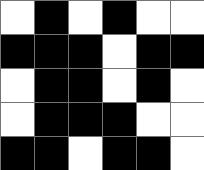[["white", "black", "white", "black", "white", "white"], ["black", "black", "black", "white", "black", "black"], ["white", "black", "black", "white", "black", "white"], ["white", "black", "black", "black", "white", "white"], ["black", "black", "white", "black", "black", "white"]]